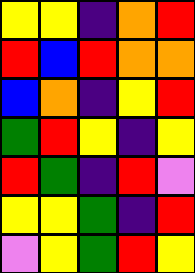[["yellow", "yellow", "indigo", "orange", "red"], ["red", "blue", "red", "orange", "orange"], ["blue", "orange", "indigo", "yellow", "red"], ["green", "red", "yellow", "indigo", "yellow"], ["red", "green", "indigo", "red", "violet"], ["yellow", "yellow", "green", "indigo", "red"], ["violet", "yellow", "green", "red", "yellow"]]